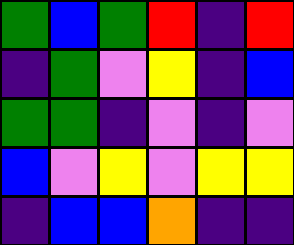[["green", "blue", "green", "red", "indigo", "red"], ["indigo", "green", "violet", "yellow", "indigo", "blue"], ["green", "green", "indigo", "violet", "indigo", "violet"], ["blue", "violet", "yellow", "violet", "yellow", "yellow"], ["indigo", "blue", "blue", "orange", "indigo", "indigo"]]